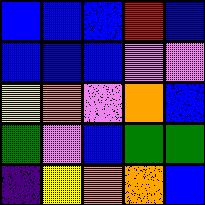[["blue", "blue", "blue", "red", "blue"], ["blue", "blue", "blue", "violet", "violet"], ["yellow", "orange", "violet", "orange", "blue"], ["green", "violet", "blue", "green", "green"], ["indigo", "yellow", "orange", "orange", "blue"]]